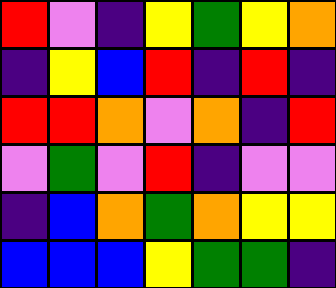[["red", "violet", "indigo", "yellow", "green", "yellow", "orange"], ["indigo", "yellow", "blue", "red", "indigo", "red", "indigo"], ["red", "red", "orange", "violet", "orange", "indigo", "red"], ["violet", "green", "violet", "red", "indigo", "violet", "violet"], ["indigo", "blue", "orange", "green", "orange", "yellow", "yellow"], ["blue", "blue", "blue", "yellow", "green", "green", "indigo"]]